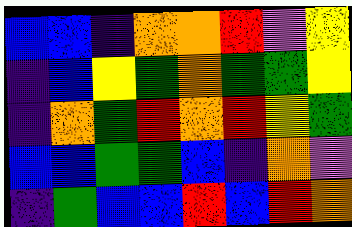[["blue", "blue", "indigo", "orange", "orange", "red", "violet", "yellow"], ["indigo", "blue", "yellow", "green", "orange", "green", "green", "yellow"], ["indigo", "orange", "green", "red", "orange", "red", "yellow", "green"], ["blue", "blue", "green", "green", "blue", "indigo", "orange", "violet"], ["indigo", "green", "blue", "blue", "red", "blue", "red", "orange"]]